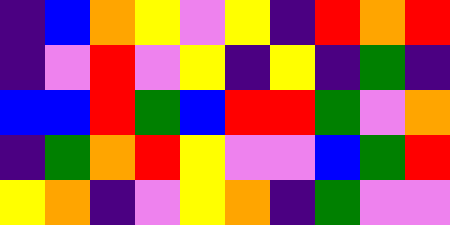[["indigo", "blue", "orange", "yellow", "violet", "yellow", "indigo", "red", "orange", "red"], ["indigo", "violet", "red", "violet", "yellow", "indigo", "yellow", "indigo", "green", "indigo"], ["blue", "blue", "red", "green", "blue", "red", "red", "green", "violet", "orange"], ["indigo", "green", "orange", "red", "yellow", "violet", "violet", "blue", "green", "red"], ["yellow", "orange", "indigo", "violet", "yellow", "orange", "indigo", "green", "violet", "violet"]]